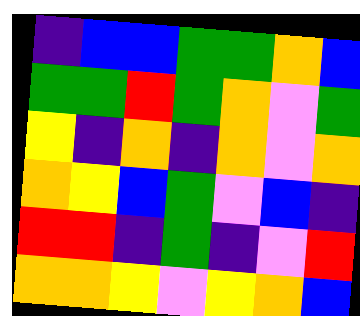[["indigo", "blue", "blue", "green", "green", "orange", "blue"], ["green", "green", "red", "green", "orange", "violet", "green"], ["yellow", "indigo", "orange", "indigo", "orange", "violet", "orange"], ["orange", "yellow", "blue", "green", "violet", "blue", "indigo"], ["red", "red", "indigo", "green", "indigo", "violet", "red"], ["orange", "orange", "yellow", "violet", "yellow", "orange", "blue"]]